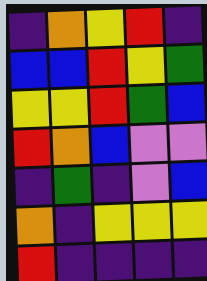[["indigo", "orange", "yellow", "red", "indigo"], ["blue", "blue", "red", "yellow", "green"], ["yellow", "yellow", "red", "green", "blue"], ["red", "orange", "blue", "violet", "violet"], ["indigo", "green", "indigo", "violet", "blue"], ["orange", "indigo", "yellow", "yellow", "yellow"], ["red", "indigo", "indigo", "indigo", "indigo"]]